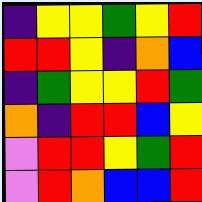[["indigo", "yellow", "yellow", "green", "yellow", "red"], ["red", "red", "yellow", "indigo", "orange", "blue"], ["indigo", "green", "yellow", "yellow", "red", "green"], ["orange", "indigo", "red", "red", "blue", "yellow"], ["violet", "red", "red", "yellow", "green", "red"], ["violet", "red", "orange", "blue", "blue", "red"]]